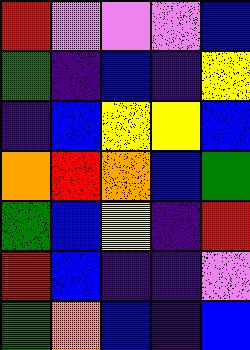[["red", "violet", "violet", "violet", "blue"], ["green", "indigo", "blue", "indigo", "yellow"], ["indigo", "blue", "yellow", "yellow", "blue"], ["orange", "red", "orange", "blue", "green"], ["green", "blue", "yellow", "indigo", "red"], ["red", "blue", "indigo", "indigo", "violet"], ["green", "orange", "blue", "indigo", "blue"]]